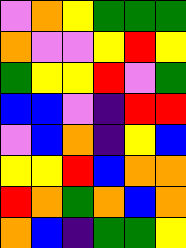[["violet", "orange", "yellow", "green", "green", "green"], ["orange", "violet", "violet", "yellow", "red", "yellow"], ["green", "yellow", "yellow", "red", "violet", "green"], ["blue", "blue", "violet", "indigo", "red", "red"], ["violet", "blue", "orange", "indigo", "yellow", "blue"], ["yellow", "yellow", "red", "blue", "orange", "orange"], ["red", "orange", "green", "orange", "blue", "orange"], ["orange", "blue", "indigo", "green", "green", "yellow"]]